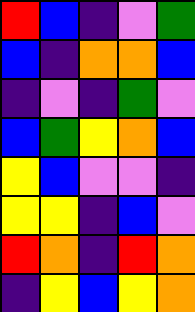[["red", "blue", "indigo", "violet", "green"], ["blue", "indigo", "orange", "orange", "blue"], ["indigo", "violet", "indigo", "green", "violet"], ["blue", "green", "yellow", "orange", "blue"], ["yellow", "blue", "violet", "violet", "indigo"], ["yellow", "yellow", "indigo", "blue", "violet"], ["red", "orange", "indigo", "red", "orange"], ["indigo", "yellow", "blue", "yellow", "orange"]]